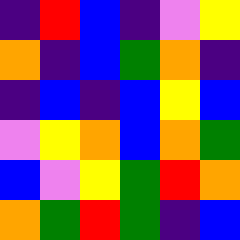[["indigo", "red", "blue", "indigo", "violet", "yellow"], ["orange", "indigo", "blue", "green", "orange", "indigo"], ["indigo", "blue", "indigo", "blue", "yellow", "blue"], ["violet", "yellow", "orange", "blue", "orange", "green"], ["blue", "violet", "yellow", "green", "red", "orange"], ["orange", "green", "red", "green", "indigo", "blue"]]